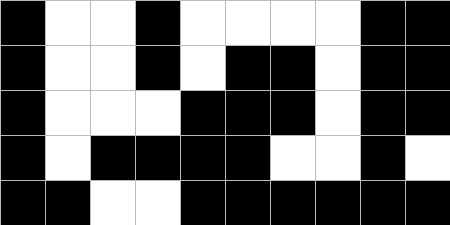[["black", "white", "white", "black", "white", "white", "white", "white", "black", "black"], ["black", "white", "white", "black", "white", "black", "black", "white", "black", "black"], ["black", "white", "white", "white", "black", "black", "black", "white", "black", "black"], ["black", "white", "black", "black", "black", "black", "white", "white", "black", "white"], ["black", "black", "white", "white", "black", "black", "black", "black", "black", "black"]]